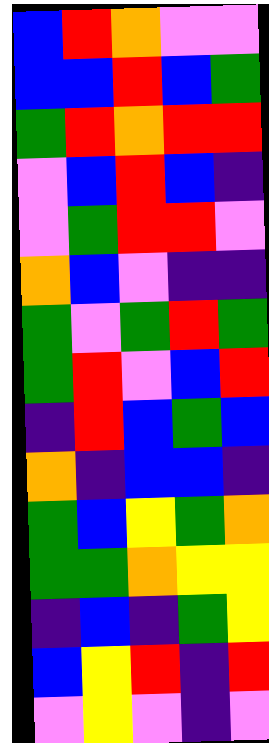[["blue", "red", "orange", "violet", "violet"], ["blue", "blue", "red", "blue", "green"], ["green", "red", "orange", "red", "red"], ["violet", "blue", "red", "blue", "indigo"], ["violet", "green", "red", "red", "violet"], ["orange", "blue", "violet", "indigo", "indigo"], ["green", "violet", "green", "red", "green"], ["green", "red", "violet", "blue", "red"], ["indigo", "red", "blue", "green", "blue"], ["orange", "indigo", "blue", "blue", "indigo"], ["green", "blue", "yellow", "green", "orange"], ["green", "green", "orange", "yellow", "yellow"], ["indigo", "blue", "indigo", "green", "yellow"], ["blue", "yellow", "red", "indigo", "red"], ["violet", "yellow", "violet", "indigo", "violet"]]